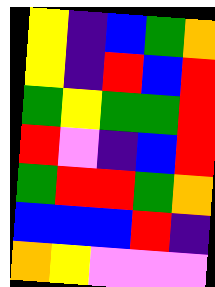[["yellow", "indigo", "blue", "green", "orange"], ["yellow", "indigo", "red", "blue", "red"], ["green", "yellow", "green", "green", "red"], ["red", "violet", "indigo", "blue", "red"], ["green", "red", "red", "green", "orange"], ["blue", "blue", "blue", "red", "indigo"], ["orange", "yellow", "violet", "violet", "violet"]]